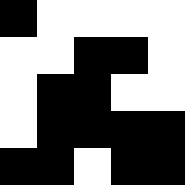[["black", "white", "white", "white", "white"], ["white", "white", "black", "black", "white"], ["white", "black", "black", "white", "white"], ["white", "black", "black", "black", "black"], ["black", "black", "white", "black", "black"]]